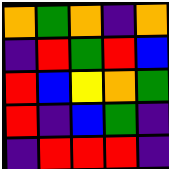[["orange", "green", "orange", "indigo", "orange"], ["indigo", "red", "green", "red", "blue"], ["red", "blue", "yellow", "orange", "green"], ["red", "indigo", "blue", "green", "indigo"], ["indigo", "red", "red", "red", "indigo"]]